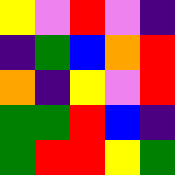[["yellow", "violet", "red", "violet", "indigo"], ["indigo", "green", "blue", "orange", "red"], ["orange", "indigo", "yellow", "violet", "red"], ["green", "green", "red", "blue", "indigo"], ["green", "red", "red", "yellow", "green"]]